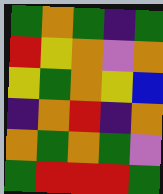[["green", "orange", "green", "indigo", "green"], ["red", "yellow", "orange", "violet", "orange"], ["yellow", "green", "orange", "yellow", "blue"], ["indigo", "orange", "red", "indigo", "orange"], ["orange", "green", "orange", "green", "violet"], ["green", "red", "red", "red", "green"]]